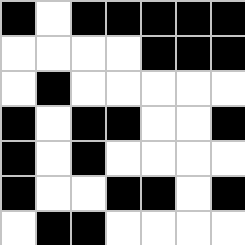[["black", "white", "black", "black", "black", "black", "black"], ["white", "white", "white", "white", "black", "black", "black"], ["white", "black", "white", "white", "white", "white", "white"], ["black", "white", "black", "black", "white", "white", "black"], ["black", "white", "black", "white", "white", "white", "white"], ["black", "white", "white", "black", "black", "white", "black"], ["white", "black", "black", "white", "white", "white", "white"]]